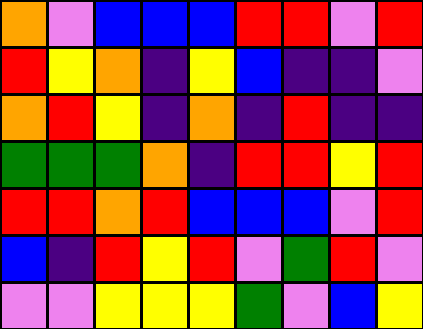[["orange", "violet", "blue", "blue", "blue", "red", "red", "violet", "red"], ["red", "yellow", "orange", "indigo", "yellow", "blue", "indigo", "indigo", "violet"], ["orange", "red", "yellow", "indigo", "orange", "indigo", "red", "indigo", "indigo"], ["green", "green", "green", "orange", "indigo", "red", "red", "yellow", "red"], ["red", "red", "orange", "red", "blue", "blue", "blue", "violet", "red"], ["blue", "indigo", "red", "yellow", "red", "violet", "green", "red", "violet"], ["violet", "violet", "yellow", "yellow", "yellow", "green", "violet", "blue", "yellow"]]